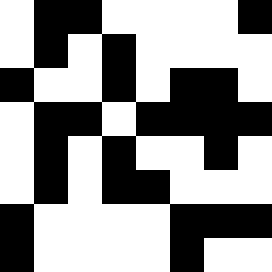[["white", "black", "black", "white", "white", "white", "white", "black"], ["white", "black", "white", "black", "white", "white", "white", "white"], ["black", "white", "white", "black", "white", "black", "black", "white"], ["white", "black", "black", "white", "black", "black", "black", "black"], ["white", "black", "white", "black", "white", "white", "black", "white"], ["white", "black", "white", "black", "black", "white", "white", "white"], ["black", "white", "white", "white", "white", "black", "black", "black"], ["black", "white", "white", "white", "white", "black", "white", "white"]]